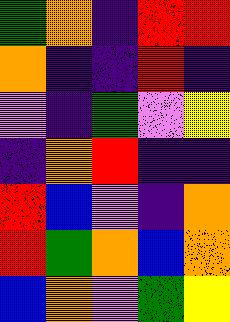[["green", "orange", "indigo", "red", "red"], ["orange", "indigo", "indigo", "red", "indigo"], ["violet", "indigo", "green", "violet", "yellow"], ["indigo", "orange", "red", "indigo", "indigo"], ["red", "blue", "violet", "indigo", "orange"], ["red", "green", "orange", "blue", "orange"], ["blue", "orange", "violet", "green", "yellow"]]